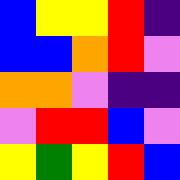[["blue", "yellow", "yellow", "red", "indigo"], ["blue", "blue", "orange", "red", "violet"], ["orange", "orange", "violet", "indigo", "indigo"], ["violet", "red", "red", "blue", "violet"], ["yellow", "green", "yellow", "red", "blue"]]